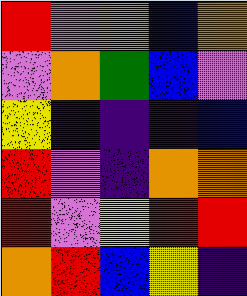[["red", "violet", "orange", "blue", "orange"], ["violet", "orange", "green", "blue", "violet"], ["yellow", "indigo", "indigo", "indigo", "blue"], ["red", "violet", "indigo", "orange", "orange"], ["red", "violet", "yellow", "red", "red"], ["orange", "red", "blue", "yellow", "indigo"]]